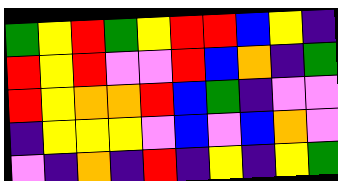[["green", "yellow", "red", "green", "yellow", "red", "red", "blue", "yellow", "indigo"], ["red", "yellow", "red", "violet", "violet", "red", "blue", "orange", "indigo", "green"], ["red", "yellow", "orange", "orange", "red", "blue", "green", "indigo", "violet", "violet"], ["indigo", "yellow", "yellow", "yellow", "violet", "blue", "violet", "blue", "orange", "violet"], ["violet", "indigo", "orange", "indigo", "red", "indigo", "yellow", "indigo", "yellow", "green"]]